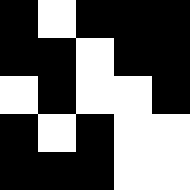[["black", "white", "black", "black", "black"], ["black", "black", "white", "black", "black"], ["white", "black", "white", "white", "black"], ["black", "white", "black", "white", "white"], ["black", "black", "black", "white", "white"]]